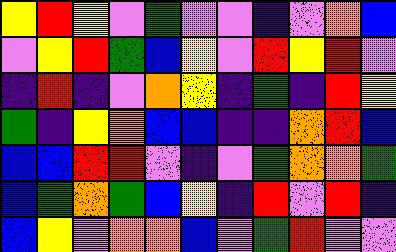[["yellow", "red", "yellow", "violet", "green", "violet", "violet", "indigo", "violet", "orange", "blue"], ["violet", "yellow", "red", "green", "blue", "yellow", "violet", "red", "yellow", "red", "violet"], ["indigo", "red", "indigo", "violet", "orange", "yellow", "indigo", "green", "indigo", "red", "yellow"], ["green", "indigo", "yellow", "orange", "blue", "blue", "indigo", "indigo", "orange", "red", "blue"], ["blue", "blue", "red", "red", "violet", "indigo", "violet", "green", "orange", "orange", "green"], ["blue", "green", "orange", "green", "blue", "yellow", "indigo", "red", "violet", "red", "indigo"], ["blue", "yellow", "violet", "orange", "orange", "blue", "violet", "green", "red", "violet", "violet"]]